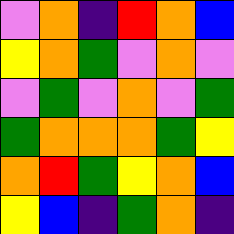[["violet", "orange", "indigo", "red", "orange", "blue"], ["yellow", "orange", "green", "violet", "orange", "violet"], ["violet", "green", "violet", "orange", "violet", "green"], ["green", "orange", "orange", "orange", "green", "yellow"], ["orange", "red", "green", "yellow", "orange", "blue"], ["yellow", "blue", "indigo", "green", "orange", "indigo"]]